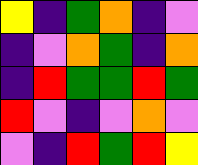[["yellow", "indigo", "green", "orange", "indigo", "violet"], ["indigo", "violet", "orange", "green", "indigo", "orange"], ["indigo", "red", "green", "green", "red", "green"], ["red", "violet", "indigo", "violet", "orange", "violet"], ["violet", "indigo", "red", "green", "red", "yellow"]]